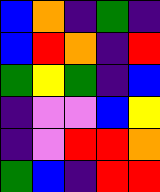[["blue", "orange", "indigo", "green", "indigo"], ["blue", "red", "orange", "indigo", "red"], ["green", "yellow", "green", "indigo", "blue"], ["indigo", "violet", "violet", "blue", "yellow"], ["indigo", "violet", "red", "red", "orange"], ["green", "blue", "indigo", "red", "red"]]